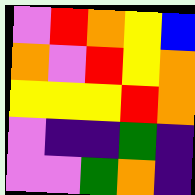[["violet", "red", "orange", "yellow", "blue"], ["orange", "violet", "red", "yellow", "orange"], ["yellow", "yellow", "yellow", "red", "orange"], ["violet", "indigo", "indigo", "green", "indigo"], ["violet", "violet", "green", "orange", "indigo"]]